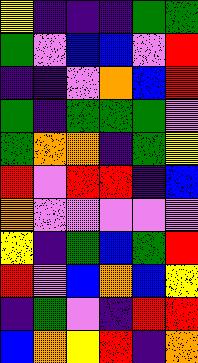[["yellow", "indigo", "indigo", "indigo", "green", "green"], ["green", "violet", "blue", "blue", "violet", "red"], ["indigo", "indigo", "violet", "orange", "blue", "red"], ["green", "indigo", "green", "green", "green", "violet"], ["green", "orange", "orange", "indigo", "green", "yellow"], ["red", "violet", "red", "red", "indigo", "blue"], ["orange", "violet", "violet", "violet", "violet", "violet"], ["yellow", "indigo", "green", "blue", "green", "red"], ["red", "violet", "blue", "orange", "blue", "yellow"], ["indigo", "green", "violet", "indigo", "red", "red"], ["blue", "orange", "yellow", "red", "indigo", "orange"]]